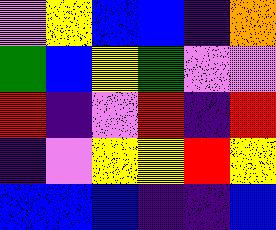[["violet", "yellow", "blue", "blue", "indigo", "orange"], ["green", "blue", "yellow", "green", "violet", "violet"], ["red", "indigo", "violet", "red", "indigo", "red"], ["indigo", "violet", "yellow", "yellow", "red", "yellow"], ["blue", "blue", "blue", "indigo", "indigo", "blue"]]